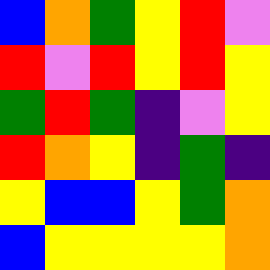[["blue", "orange", "green", "yellow", "red", "violet"], ["red", "violet", "red", "yellow", "red", "yellow"], ["green", "red", "green", "indigo", "violet", "yellow"], ["red", "orange", "yellow", "indigo", "green", "indigo"], ["yellow", "blue", "blue", "yellow", "green", "orange"], ["blue", "yellow", "yellow", "yellow", "yellow", "orange"]]